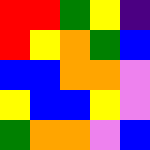[["red", "red", "green", "yellow", "indigo"], ["red", "yellow", "orange", "green", "blue"], ["blue", "blue", "orange", "orange", "violet"], ["yellow", "blue", "blue", "yellow", "violet"], ["green", "orange", "orange", "violet", "blue"]]